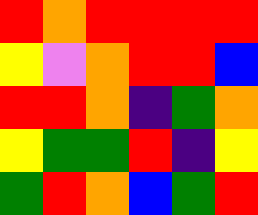[["red", "orange", "red", "red", "red", "red"], ["yellow", "violet", "orange", "red", "red", "blue"], ["red", "red", "orange", "indigo", "green", "orange"], ["yellow", "green", "green", "red", "indigo", "yellow"], ["green", "red", "orange", "blue", "green", "red"]]